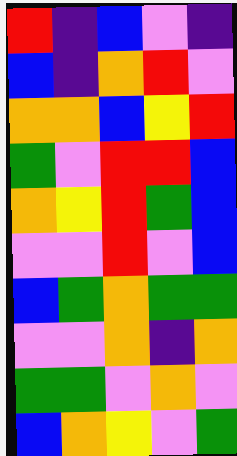[["red", "indigo", "blue", "violet", "indigo"], ["blue", "indigo", "orange", "red", "violet"], ["orange", "orange", "blue", "yellow", "red"], ["green", "violet", "red", "red", "blue"], ["orange", "yellow", "red", "green", "blue"], ["violet", "violet", "red", "violet", "blue"], ["blue", "green", "orange", "green", "green"], ["violet", "violet", "orange", "indigo", "orange"], ["green", "green", "violet", "orange", "violet"], ["blue", "orange", "yellow", "violet", "green"]]